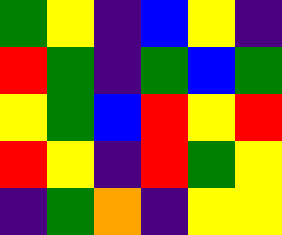[["green", "yellow", "indigo", "blue", "yellow", "indigo"], ["red", "green", "indigo", "green", "blue", "green"], ["yellow", "green", "blue", "red", "yellow", "red"], ["red", "yellow", "indigo", "red", "green", "yellow"], ["indigo", "green", "orange", "indigo", "yellow", "yellow"]]